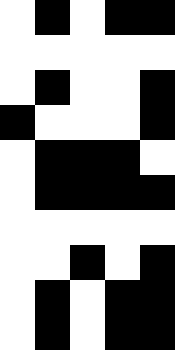[["white", "black", "white", "black", "black"], ["white", "white", "white", "white", "white"], ["white", "black", "white", "white", "black"], ["black", "white", "white", "white", "black"], ["white", "black", "black", "black", "white"], ["white", "black", "black", "black", "black"], ["white", "white", "white", "white", "white"], ["white", "white", "black", "white", "black"], ["white", "black", "white", "black", "black"], ["white", "black", "white", "black", "black"]]